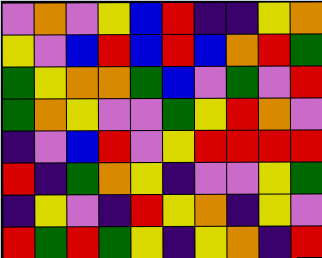[["violet", "orange", "violet", "yellow", "blue", "red", "indigo", "indigo", "yellow", "orange"], ["yellow", "violet", "blue", "red", "blue", "red", "blue", "orange", "red", "green"], ["green", "yellow", "orange", "orange", "green", "blue", "violet", "green", "violet", "red"], ["green", "orange", "yellow", "violet", "violet", "green", "yellow", "red", "orange", "violet"], ["indigo", "violet", "blue", "red", "violet", "yellow", "red", "red", "red", "red"], ["red", "indigo", "green", "orange", "yellow", "indigo", "violet", "violet", "yellow", "green"], ["indigo", "yellow", "violet", "indigo", "red", "yellow", "orange", "indigo", "yellow", "violet"], ["red", "green", "red", "green", "yellow", "indigo", "yellow", "orange", "indigo", "red"]]